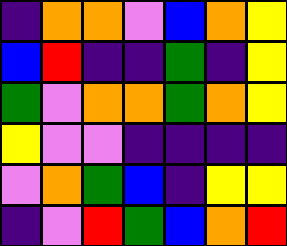[["indigo", "orange", "orange", "violet", "blue", "orange", "yellow"], ["blue", "red", "indigo", "indigo", "green", "indigo", "yellow"], ["green", "violet", "orange", "orange", "green", "orange", "yellow"], ["yellow", "violet", "violet", "indigo", "indigo", "indigo", "indigo"], ["violet", "orange", "green", "blue", "indigo", "yellow", "yellow"], ["indigo", "violet", "red", "green", "blue", "orange", "red"]]